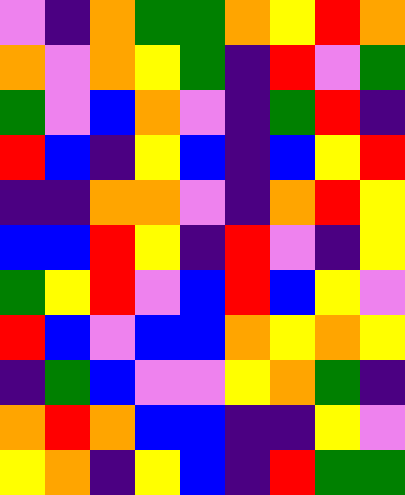[["violet", "indigo", "orange", "green", "green", "orange", "yellow", "red", "orange"], ["orange", "violet", "orange", "yellow", "green", "indigo", "red", "violet", "green"], ["green", "violet", "blue", "orange", "violet", "indigo", "green", "red", "indigo"], ["red", "blue", "indigo", "yellow", "blue", "indigo", "blue", "yellow", "red"], ["indigo", "indigo", "orange", "orange", "violet", "indigo", "orange", "red", "yellow"], ["blue", "blue", "red", "yellow", "indigo", "red", "violet", "indigo", "yellow"], ["green", "yellow", "red", "violet", "blue", "red", "blue", "yellow", "violet"], ["red", "blue", "violet", "blue", "blue", "orange", "yellow", "orange", "yellow"], ["indigo", "green", "blue", "violet", "violet", "yellow", "orange", "green", "indigo"], ["orange", "red", "orange", "blue", "blue", "indigo", "indigo", "yellow", "violet"], ["yellow", "orange", "indigo", "yellow", "blue", "indigo", "red", "green", "green"]]